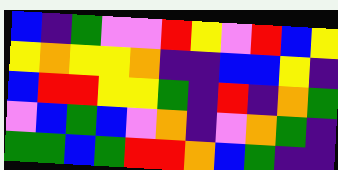[["blue", "indigo", "green", "violet", "violet", "red", "yellow", "violet", "red", "blue", "yellow"], ["yellow", "orange", "yellow", "yellow", "orange", "indigo", "indigo", "blue", "blue", "yellow", "indigo"], ["blue", "red", "red", "yellow", "yellow", "green", "indigo", "red", "indigo", "orange", "green"], ["violet", "blue", "green", "blue", "violet", "orange", "indigo", "violet", "orange", "green", "indigo"], ["green", "green", "blue", "green", "red", "red", "orange", "blue", "green", "indigo", "indigo"]]